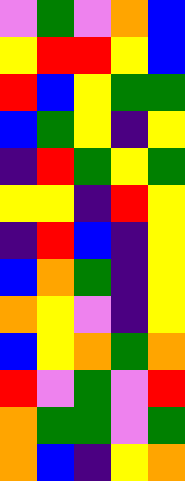[["violet", "green", "violet", "orange", "blue"], ["yellow", "red", "red", "yellow", "blue"], ["red", "blue", "yellow", "green", "green"], ["blue", "green", "yellow", "indigo", "yellow"], ["indigo", "red", "green", "yellow", "green"], ["yellow", "yellow", "indigo", "red", "yellow"], ["indigo", "red", "blue", "indigo", "yellow"], ["blue", "orange", "green", "indigo", "yellow"], ["orange", "yellow", "violet", "indigo", "yellow"], ["blue", "yellow", "orange", "green", "orange"], ["red", "violet", "green", "violet", "red"], ["orange", "green", "green", "violet", "green"], ["orange", "blue", "indigo", "yellow", "orange"]]